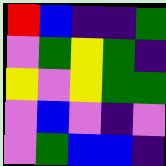[["red", "blue", "indigo", "indigo", "green"], ["violet", "green", "yellow", "green", "indigo"], ["yellow", "violet", "yellow", "green", "green"], ["violet", "blue", "violet", "indigo", "violet"], ["violet", "green", "blue", "blue", "indigo"]]